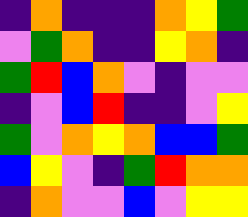[["indigo", "orange", "indigo", "indigo", "indigo", "orange", "yellow", "green"], ["violet", "green", "orange", "indigo", "indigo", "yellow", "orange", "indigo"], ["green", "red", "blue", "orange", "violet", "indigo", "violet", "violet"], ["indigo", "violet", "blue", "red", "indigo", "indigo", "violet", "yellow"], ["green", "violet", "orange", "yellow", "orange", "blue", "blue", "green"], ["blue", "yellow", "violet", "indigo", "green", "red", "orange", "orange"], ["indigo", "orange", "violet", "violet", "blue", "violet", "yellow", "yellow"]]